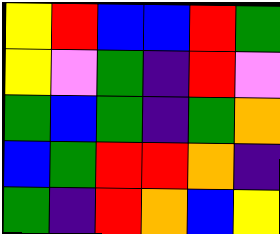[["yellow", "red", "blue", "blue", "red", "green"], ["yellow", "violet", "green", "indigo", "red", "violet"], ["green", "blue", "green", "indigo", "green", "orange"], ["blue", "green", "red", "red", "orange", "indigo"], ["green", "indigo", "red", "orange", "blue", "yellow"]]